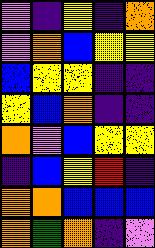[["violet", "indigo", "yellow", "indigo", "orange"], ["violet", "orange", "blue", "yellow", "yellow"], ["blue", "yellow", "yellow", "indigo", "indigo"], ["yellow", "blue", "orange", "indigo", "indigo"], ["orange", "violet", "blue", "yellow", "yellow"], ["indigo", "blue", "yellow", "red", "indigo"], ["orange", "orange", "blue", "blue", "blue"], ["orange", "green", "orange", "indigo", "violet"]]